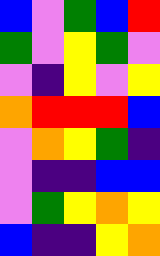[["blue", "violet", "green", "blue", "red"], ["green", "violet", "yellow", "green", "violet"], ["violet", "indigo", "yellow", "violet", "yellow"], ["orange", "red", "red", "red", "blue"], ["violet", "orange", "yellow", "green", "indigo"], ["violet", "indigo", "indigo", "blue", "blue"], ["violet", "green", "yellow", "orange", "yellow"], ["blue", "indigo", "indigo", "yellow", "orange"]]